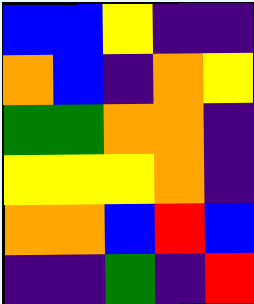[["blue", "blue", "yellow", "indigo", "indigo"], ["orange", "blue", "indigo", "orange", "yellow"], ["green", "green", "orange", "orange", "indigo"], ["yellow", "yellow", "yellow", "orange", "indigo"], ["orange", "orange", "blue", "red", "blue"], ["indigo", "indigo", "green", "indigo", "red"]]